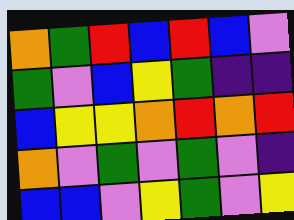[["orange", "green", "red", "blue", "red", "blue", "violet"], ["green", "violet", "blue", "yellow", "green", "indigo", "indigo"], ["blue", "yellow", "yellow", "orange", "red", "orange", "red"], ["orange", "violet", "green", "violet", "green", "violet", "indigo"], ["blue", "blue", "violet", "yellow", "green", "violet", "yellow"]]